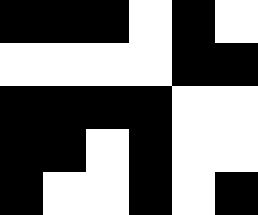[["black", "black", "black", "white", "black", "white"], ["white", "white", "white", "white", "black", "black"], ["black", "black", "black", "black", "white", "white"], ["black", "black", "white", "black", "white", "white"], ["black", "white", "white", "black", "white", "black"]]